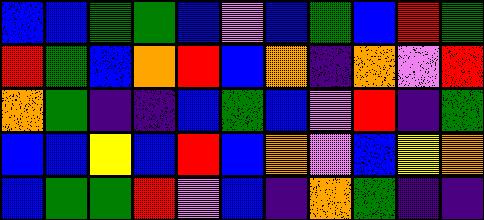[["blue", "blue", "green", "green", "blue", "violet", "blue", "green", "blue", "red", "green"], ["red", "green", "blue", "orange", "red", "blue", "orange", "indigo", "orange", "violet", "red"], ["orange", "green", "indigo", "indigo", "blue", "green", "blue", "violet", "red", "indigo", "green"], ["blue", "blue", "yellow", "blue", "red", "blue", "orange", "violet", "blue", "yellow", "orange"], ["blue", "green", "green", "red", "violet", "blue", "indigo", "orange", "green", "indigo", "indigo"]]